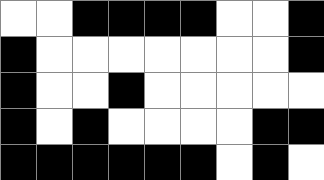[["white", "white", "black", "black", "black", "black", "white", "white", "black"], ["black", "white", "white", "white", "white", "white", "white", "white", "black"], ["black", "white", "white", "black", "white", "white", "white", "white", "white"], ["black", "white", "black", "white", "white", "white", "white", "black", "black"], ["black", "black", "black", "black", "black", "black", "white", "black", "white"]]